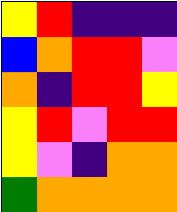[["yellow", "red", "indigo", "indigo", "indigo"], ["blue", "orange", "red", "red", "violet"], ["orange", "indigo", "red", "red", "yellow"], ["yellow", "red", "violet", "red", "red"], ["yellow", "violet", "indigo", "orange", "orange"], ["green", "orange", "orange", "orange", "orange"]]